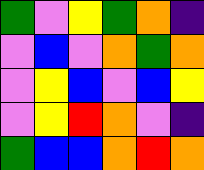[["green", "violet", "yellow", "green", "orange", "indigo"], ["violet", "blue", "violet", "orange", "green", "orange"], ["violet", "yellow", "blue", "violet", "blue", "yellow"], ["violet", "yellow", "red", "orange", "violet", "indigo"], ["green", "blue", "blue", "orange", "red", "orange"]]